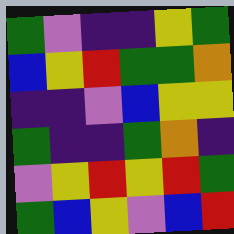[["green", "violet", "indigo", "indigo", "yellow", "green"], ["blue", "yellow", "red", "green", "green", "orange"], ["indigo", "indigo", "violet", "blue", "yellow", "yellow"], ["green", "indigo", "indigo", "green", "orange", "indigo"], ["violet", "yellow", "red", "yellow", "red", "green"], ["green", "blue", "yellow", "violet", "blue", "red"]]